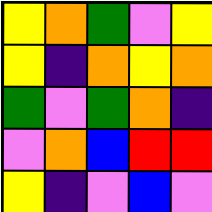[["yellow", "orange", "green", "violet", "yellow"], ["yellow", "indigo", "orange", "yellow", "orange"], ["green", "violet", "green", "orange", "indigo"], ["violet", "orange", "blue", "red", "red"], ["yellow", "indigo", "violet", "blue", "violet"]]